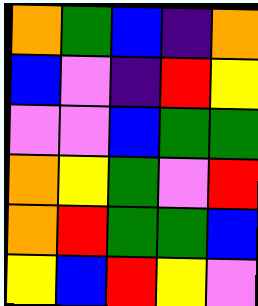[["orange", "green", "blue", "indigo", "orange"], ["blue", "violet", "indigo", "red", "yellow"], ["violet", "violet", "blue", "green", "green"], ["orange", "yellow", "green", "violet", "red"], ["orange", "red", "green", "green", "blue"], ["yellow", "blue", "red", "yellow", "violet"]]